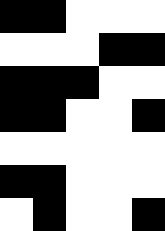[["black", "black", "white", "white", "white"], ["white", "white", "white", "black", "black"], ["black", "black", "black", "white", "white"], ["black", "black", "white", "white", "black"], ["white", "white", "white", "white", "white"], ["black", "black", "white", "white", "white"], ["white", "black", "white", "white", "black"]]